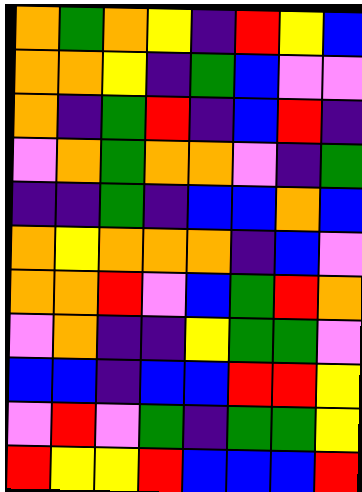[["orange", "green", "orange", "yellow", "indigo", "red", "yellow", "blue"], ["orange", "orange", "yellow", "indigo", "green", "blue", "violet", "violet"], ["orange", "indigo", "green", "red", "indigo", "blue", "red", "indigo"], ["violet", "orange", "green", "orange", "orange", "violet", "indigo", "green"], ["indigo", "indigo", "green", "indigo", "blue", "blue", "orange", "blue"], ["orange", "yellow", "orange", "orange", "orange", "indigo", "blue", "violet"], ["orange", "orange", "red", "violet", "blue", "green", "red", "orange"], ["violet", "orange", "indigo", "indigo", "yellow", "green", "green", "violet"], ["blue", "blue", "indigo", "blue", "blue", "red", "red", "yellow"], ["violet", "red", "violet", "green", "indigo", "green", "green", "yellow"], ["red", "yellow", "yellow", "red", "blue", "blue", "blue", "red"]]